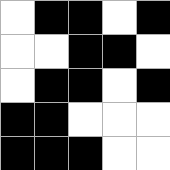[["white", "black", "black", "white", "black"], ["white", "white", "black", "black", "white"], ["white", "black", "black", "white", "black"], ["black", "black", "white", "white", "white"], ["black", "black", "black", "white", "white"]]